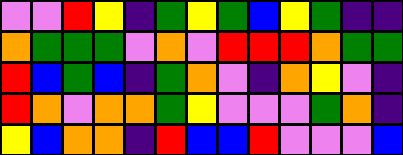[["violet", "violet", "red", "yellow", "indigo", "green", "yellow", "green", "blue", "yellow", "green", "indigo", "indigo"], ["orange", "green", "green", "green", "violet", "orange", "violet", "red", "red", "red", "orange", "green", "green"], ["red", "blue", "green", "blue", "indigo", "green", "orange", "violet", "indigo", "orange", "yellow", "violet", "indigo"], ["red", "orange", "violet", "orange", "orange", "green", "yellow", "violet", "violet", "violet", "green", "orange", "indigo"], ["yellow", "blue", "orange", "orange", "indigo", "red", "blue", "blue", "red", "violet", "violet", "violet", "blue"]]